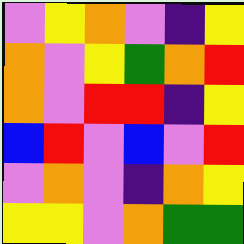[["violet", "yellow", "orange", "violet", "indigo", "yellow"], ["orange", "violet", "yellow", "green", "orange", "red"], ["orange", "violet", "red", "red", "indigo", "yellow"], ["blue", "red", "violet", "blue", "violet", "red"], ["violet", "orange", "violet", "indigo", "orange", "yellow"], ["yellow", "yellow", "violet", "orange", "green", "green"]]